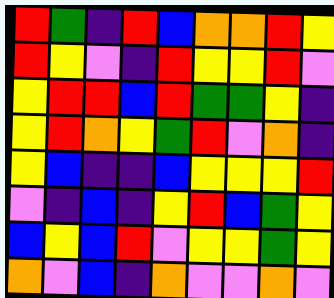[["red", "green", "indigo", "red", "blue", "orange", "orange", "red", "yellow"], ["red", "yellow", "violet", "indigo", "red", "yellow", "yellow", "red", "violet"], ["yellow", "red", "red", "blue", "red", "green", "green", "yellow", "indigo"], ["yellow", "red", "orange", "yellow", "green", "red", "violet", "orange", "indigo"], ["yellow", "blue", "indigo", "indigo", "blue", "yellow", "yellow", "yellow", "red"], ["violet", "indigo", "blue", "indigo", "yellow", "red", "blue", "green", "yellow"], ["blue", "yellow", "blue", "red", "violet", "yellow", "yellow", "green", "yellow"], ["orange", "violet", "blue", "indigo", "orange", "violet", "violet", "orange", "violet"]]